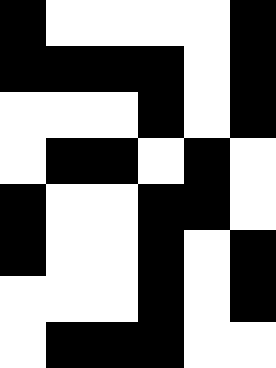[["black", "white", "white", "white", "white", "black"], ["black", "black", "black", "black", "white", "black"], ["white", "white", "white", "black", "white", "black"], ["white", "black", "black", "white", "black", "white"], ["black", "white", "white", "black", "black", "white"], ["black", "white", "white", "black", "white", "black"], ["white", "white", "white", "black", "white", "black"], ["white", "black", "black", "black", "white", "white"]]